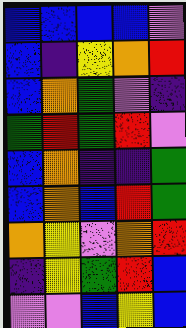[["blue", "blue", "blue", "blue", "violet"], ["blue", "indigo", "yellow", "orange", "red"], ["blue", "orange", "green", "violet", "indigo"], ["green", "red", "green", "red", "violet"], ["blue", "orange", "indigo", "indigo", "green"], ["blue", "orange", "blue", "red", "green"], ["orange", "yellow", "violet", "orange", "red"], ["indigo", "yellow", "green", "red", "blue"], ["violet", "violet", "blue", "yellow", "blue"]]